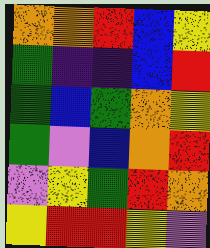[["orange", "orange", "red", "blue", "yellow"], ["green", "indigo", "indigo", "blue", "red"], ["green", "blue", "green", "orange", "yellow"], ["green", "violet", "blue", "orange", "red"], ["violet", "yellow", "green", "red", "orange"], ["yellow", "red", "red", "yellow", "violet"]]